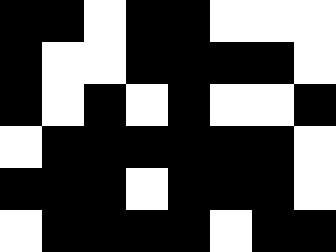[["black", "black", "white", "black", "black", "white", "white", "white"], ["black", "white", "white", "black", "black", "black", "black", "white"], ["black", "white", "black", "white", "black", "white", "white", "black"], ["white", "black", "black", "black", "black", "black", "black", "white"], ["black", "black", "black", "white", "black", "black", "black", "white"], ["white", "black", "black", "black", "black", "white", "black", "black"]]